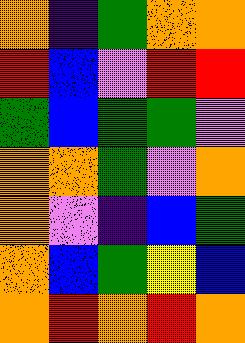[["orange", "indigo", "green", "orange", "orange"], ["red", "blue", "violet", "red", "red"], ["green", "blue", "green", "green", "violet"], ["orange", "orange", "green", "violet", "orange"], ["orange", "violet", "indigo", "blue", "green"], ["orange", "blue", "green", "yellow", "blue"], ["orange", "red", "orange", "red", "orange"]]